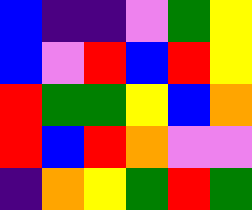[["blue", "indigo", "indigo", "violet", "green", "yellow"], ["blue", "violet", "red", "blue", "red", "yellow"], ["red", "green", "green", "yellow", "blue", "orange"], ["red", "blue", "red", "orange", "violet", "violet"], ["indigo", "orange", "yellow", "green", "red", "green"]]